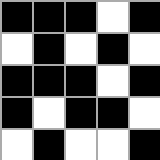[["black", "black", "black", "white", "black"], ["white", "black", "white", "black", "white"], ["black", "black", "black", "white", "black"], ["black", "white", "black", "black", "white"], ["white", "black", "white", "white", "black"]]